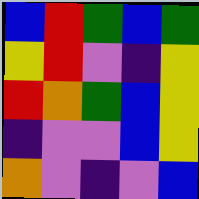[["blue", "red", "green", "blue", "green"], ["yellow", "red", "violet", "indigo", "yellow"], ["red", "orange", "green", "blue", "yellow"], ["indigo", "violet", "violet", "blue", "yellow"], ["orange", "violet", "indigo", "violet", "blue"]]